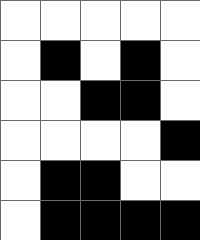[["white", "white", "white", "white", "white"], ["white", "black", "white", "black", "white"], ["white", "white", "black", "black", "white"], ["white", "white", "white", "white", "black"], ["white", "black", "black", "white", "white"], ["white", "black", "black", "black", "black"]]